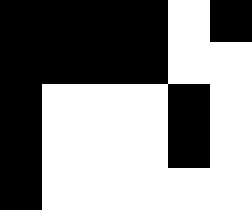[["black", "black", "black", "black", "white", "black"], ["black", "black", "black", "black", "white", "white"], ["black", "white", "white", "white", "black", "white"], ["black", "white", "white", "white", "black", "white"], ["black", "white", "white", "white", "white", "white"]]